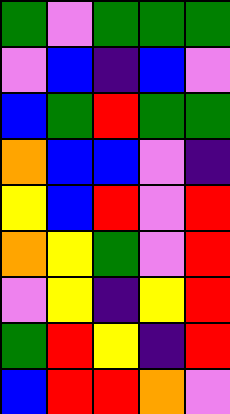[["green", "violet", "green", "green", "green"], ["violet", "blue", "indigo", "blue", "violet"], ["blue", "green", "red", "green", "green"], ["orange", "blue", "blue", "violet", "indigo"], ["yellow", "blue", "red", "violet", "red"], ["orange", "yellow", "green", "violet", "red"], ["violet", "yellow", "indigo", "yellow", "red"], ["green", "red", "yellow", "indigo", "red"], ["blue", "red", "red", "orange", "violet"]]